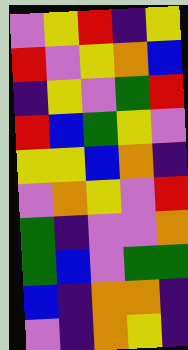[["violet", "yellow", "red", "indigo", "yellow"], ["red", "violet", "yellow", "orange", "blue"], ["indigo", "yellow", "violet", "green", "red"], ["red", "blue", "green", "yellow", "violet"], ["yellow", "yellow", "blue", "orange", "indigo"], ["violet", "orange", "yellow", "violet", "red"], ["green", "indigo", "violet", "violet", "orange"], ["green", "blue", "violet", "green", "green"], ["blue", "indigo", "orange", "orange", "indigo"], ["violet", "indigo", "orange", "yellow", "indigo"]]